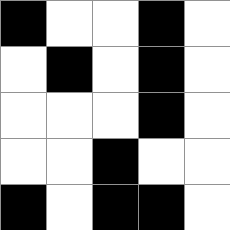[["black", "white", "white", "black", "white"], ["white", "black", "white", "black", "white"], ["white", "white", "white", "black", "white"], ["white", "white", "black", "white", "white"], ["black", "white", "black", "black", "white"]]